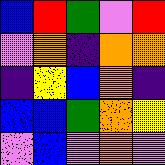[["blue", "red", "green", "violet", "red"], ["violet", "orange", "indigo", "orange", "orange"], ["indigo", "yellow", "blue", "orange", "indigo"], ["blue", "blue", "green", "orange", "yellow"], ["violet", "blue", "violet", "orange", "violet"]]